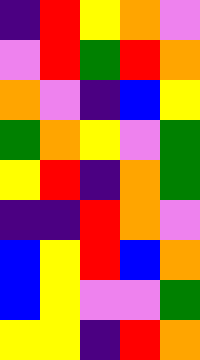[["indigo", "red", "yellow", "orange", "violet"], ["violet", "red", "green", "red", "orange"], ["orange", "violet", "indigo", "blue", "yellow"], ["green", "orange", "yellow", "violet", "green"], ["yellow", "red", "indigo", "orange", "green"], ["indigo", "indigo", "red", "orange", "violet"], ["blue", "yellow", "red", "blue", "orange"], ["blue", "yellow", "violet", "violet", "green"], ["yellow", "yellow", "indigo", "red", "orange"]]